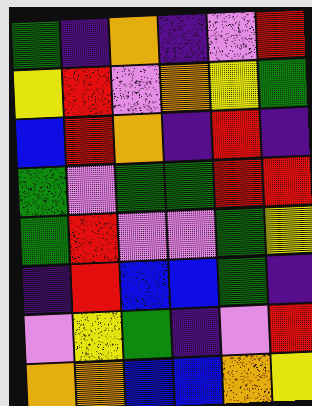[["green", "indigo", "orange", "indigo", "violet", "red"], ["yellow", "red", "violet", "orange", "yellow", "green"], ["blue", "red", "orange", "indigo", "red", "indigo"], ["green", "violet", "green", "green", "red", "red"], ["green", "red", "violet", "violet", "green", "yellow"], ["indigo", "red", "blue", "blue", "green", "indigo"], ["violet", "yellow", "green", "indigo", "violet", "red"], ["orange", "orange", "blue", "blue", "orange", "yellow"]]